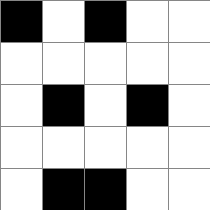[["black", "white", "black", "white", "white"], ["white", "white", "white", "white", "white"], ["white", "black", "white", "black", "white"], ["white", "white", "white", "white", "white"], ["white", "black", "black", "white", "white"]]